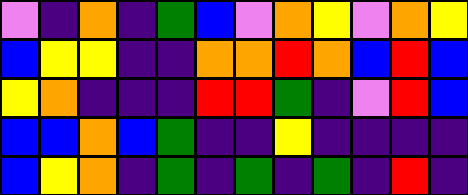[["violet", "indigo", "orange", "indigo", "green", "blue", "violet", "orange", "yellow", "violet", "orange", "yellow"], ["blue", "yellow", "yellow", "indigo", "indigo", "orange", "orange", "red", "orange", "blue", "red", "blue"], ["yellow", "orange", "indigo", "indigo", "indigo", "red", "red", "green", "indigo", "violet", "red", "blue"], ["blue", "blue", "orange", "blue", "green", "indigo", "indigo", "yellow", "indigo", "indigo", "indigo", "indigo"], ["blue", "yellow", "orange", "indigo", "green", "indigo", "green", "indigo", "green", "indigo", "red", "indigo"]]